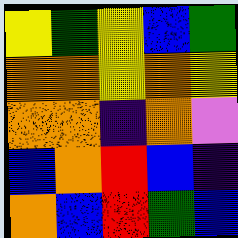[["yellow", "green", "yellow", "blue", "green"], ["orange", "orange", "yellow", "orange", "yellow"], ["orange", "orange", "indigo", "orange", "violet"], ["blue", "orange", "red", "blue", "indigo"], ["orange", "blue", "red", "green", "blue"]]